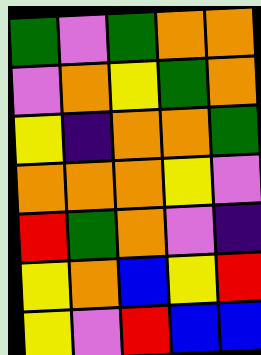[["green", "violet", "green", "orange", "orange"], ["violet", "orange", "yellow", "green", "orange"], ["yellow", "indigo", "orange", "orange", "green"], ["orange", "orange", "orange", "yellow", "violet"], ["red", "green", "orange", "violet", "indigo"], ["yellow", "orange", "blue", "yellow", "red"], ["yellow", "violet", "red", "blue", "blue"]]